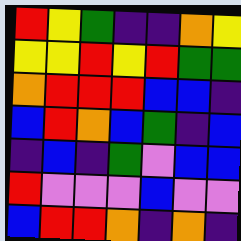[["red", "yellow", "green", "indigo", "indigo", "orange", "yellow"], ["yellow", "yellow", "red", "yellow", "red", "green", "green"], ["orange", "red", "red", "red", "blue", "blue", "indigo"], ["blue", "red", "orange", "blue", "green", "indigo", "blue"], ["indigo", "blue", "indigo", "green", "violet", "blue", "blue"], ["red", "violet", "violet", "violet", "blue", "violet", "violet"], ["blue", "red", "red", "orange", "indigo", "orange", "indigo"]]